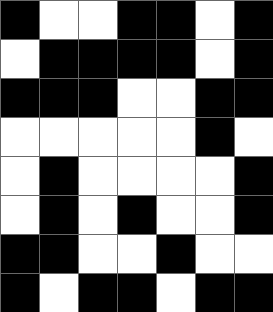[["black", "white", "white", "black", "black", "white", "black"], ["white", "black", "black", "black", "black", "white", "black"], ["black", "black", "black", "white", "white", "black", "black"], ["white", "white", "white", "white", "white", "black", "white"], ["white", "black", "white", "white", "white", "white", "black"], ["white", "black", "white", "black", "white", "white", "black"], ["black", "black", "white", "white", "black", "white", "white"], ["black", "white", "black", "black", "white", "black", "black"]]